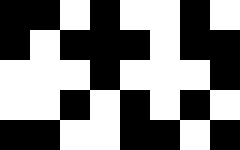[["black", "black", "white", "black", "white", "white", "black", "white"], ["black", "white", "black", "black", "black", "white", "black", "black"], ["white", "white", "white", "black", "white", "white", "white", "black"], ["white", "white", "black", "white", "black", "white", "black", "white"], ["black", "black", "white", "white", "black", "black", "white", "black"]]